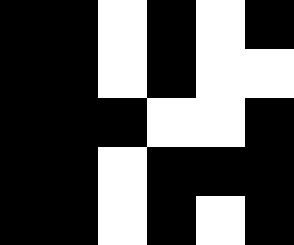[["black", "black", "white", "black", "white", "black"], ["black", "black", "white", "black", "white", "white"], ["black", "black", "black", "white", "white", "black"], ["black", "black", "white", "black", "black", "black"], ["black", "black", "white", "black", "white", "black"]]